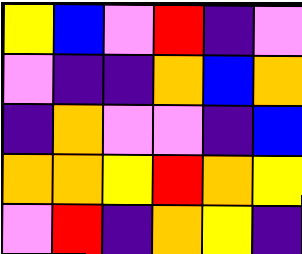[["yellow", "blue", "violet", "red", "indigo", "violet"], ["violet", "indigo", "indigo", "orange", "blue", "orange"], ["indigo", "orange", "violet", "violet", "indigo", "blue"], ["orange", "orange", "yellow", "red", "orange", "yellow"], ["violet", "red", "indigo", "orange", "yellow", "indigo"]]